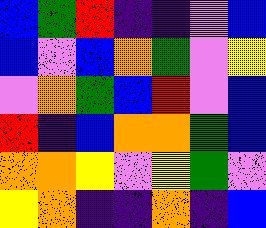[["blue", "green", "red", "indigo", "indigo", "violet", "blue"], ["blue", "violet", "blue", "orange", "green", "violet", "yellow"], ["violet", "orange", "green", "blue", "red", "violet", "blue"], ["red", "indigo", "blue", "orange", "orange", "green", "blue"], ["orange", "orange", "yellow", "violet", "yellow", "green", "violet"], ["yellow", "orange", "indigo", "indigo", "orange", "indigo", "blue"]]